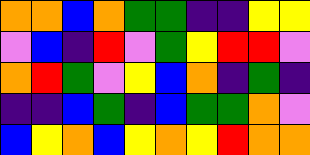[["orange", "orange", "blue", "orange", "green", "green", "indigo", "indigo", "yellow", "yellow"], ["violet", "blue", "indigo", "red", "violet", "green", "yellow", "red", "red", "violet"], ["orange", "red", "green", "violet", "yellow", "blue", "orange", "indigo", "green", "indigo"], ["indigo", "indigo", "blue", "green", "indigo", "blue", "green", "green", "orange", "violet"], ["blue", "yellow", "orange", "blue", "yellow", "orange", "yellow", "red", "orange", "orange"]]